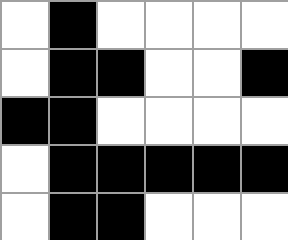[["white", "black", "white", "white", "white", "white"], ["white", "black", "black", "white", "white", "black"], ["black", "black", "white", "white", "white", "white"], ["white", "black", "black", "black", "black", "black"], ["white", "black", "black", "white", "white", "white"]]